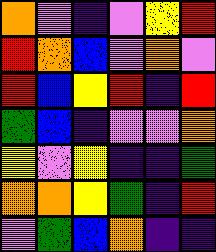[["orange", "violet", "indigo", "violet", "yellow", "red"], ["red", "orange", "blue", "violet", "orange", "violet"], ["red", "blue", "yellow", "red", "indigo", "red"], ["green", "blue", "indigo", "violet", "violet", "orange"], ["yellow", "violet", "yellow", "indigo", "indigo", "green"], ["orange", "orange", "yellow", "green", "indigo", "red"], ["violet", "green", "blue", "orange", "indigo", "indigo"]]